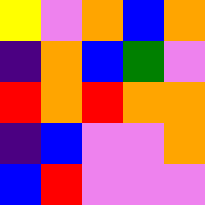[["yellow", "violet", "orange", "blue", "orange"], ["indigo", "orange", "blue", "green", "violet"], ["red", "orange", "red", "orange", "orange"], ["indigo", "blue", "violet", "violet", "orange"], ["blue", "red", "violet", "violet", "violet"]]